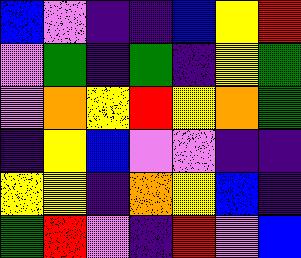[["blue", "violet", "indigo", "indigo", "blue", "yellow", "red"], ["violet", "green", "indigo", "green", "indigo", "yellow", "green"], ["violet", "orange", "yellow", "red", "yellow", "orange", "green"], ["indigo", "yellow", "blue", "violet", "violet", "indigo", "indigo"], ["yellow", "yellow", "indigo", "orange", "yellow", "blue", "indigo"], ["green", "red", "violet", "indigo", "red", "violet", "blue"]]